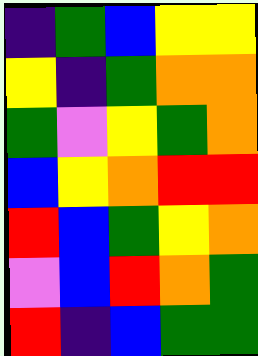[["indigo", "green", "blue", "yellow", "yellow"], ["yellow", "indigo", "green", "orange", "orange"], ["green", "violet", "yellow", "green", "orange"], ["blue", "yellow", "orange", "red", "red"], ["red", "blue", "green", "yellow", "orange"], ["violet", "blue", "red", "orange", "green"], ["red", "indigo", "blue", "green", "green"]]